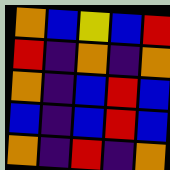[["orange", "blue", "yellow", "blue", "red"], ["red", "indigo", "orange", "indigo", "orange"], ["orange", "indigo", "blue", "red", "blue"], ["blue", "indigo", "blue", "red", "blue"], ["orange", "indigo", "red", "indigo", "orange"]]